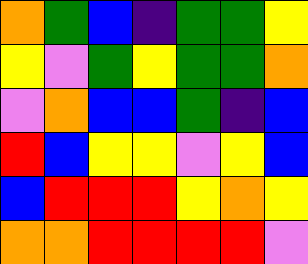[["orange", "green", "blue", "indigo", "green", "green", "yellow"], ["yellow", "violet", "green", "yellow", "green", "green", "orange"], ["violet", "orange", "blue", "blue", "green", "indigo", "blue"], ["red", "blue", "yellow", "yellow", "violet", "yellow", "blue"], ["blue", "red", "red", "red", "yellow", "orange", "yellow"], ["orange", "orange", "red", "red", "red", "red", "violet"]]